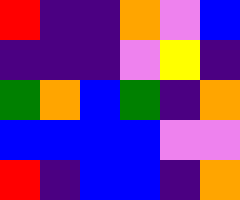[["red", "indigo", "indigo", "orange", "violet", "blue"], ["indigo", "indigo", "indigo", "violet", "yellow", "indigo"], ["green", "orange", "blue", "green", "indigo", "orange"], ["blue", "blue", "blue", "blue", "violet", "violet"], ["red", "indigo", "blue", "blue", "indigo", "orange"]]